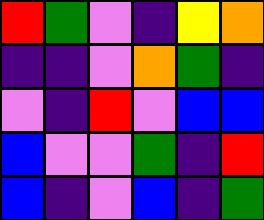[["red", "green", "violet", "indigo", "yellow", "orange"], ["indigo", "indigo", "violet", "orange", "green", "indigo"], ["violet", "indigo", "red", "violet", "blue", "blue"], ["blue", "violet", "violet", "green", "indigo", "red"], ["blue", "indigo", "violet", "blue", "indigo", "green"]]